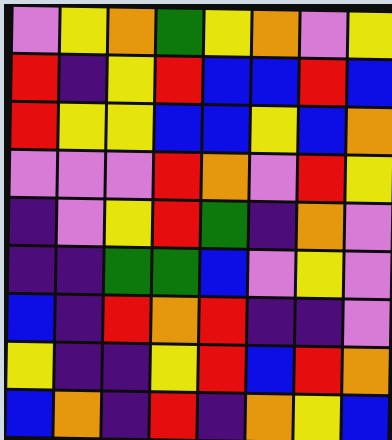[["violet", "yellow", "orange", "green", "yellow", "orange", "violet", "yellow"], ["red", "indigo", "yellow", "red", "blue", "blue", "red", "blue"], ["red", "yellow", "yellow", "blue", "blue", "yellow", "blue", "orange"], ["violet", "violet", "violet", "red", "orange", "violet", "red", "yellow"], ["indigo", "violet", "yellow", "red", "green", "indigo", "orange", "violet"], ["indigo", "indigo", "green", "green", "blue", "violet", "yellow", "violet"], ["blue", "indigo", "red", "orange", "red", "indigo", "indigo", "violet"], ["yellow", "indigo", "indigo", "yellow", "red", "blue", "red", "orange"], ["blue", "orange", "indigo", "red", "indigo", "orange", "yellow", "blue"]]